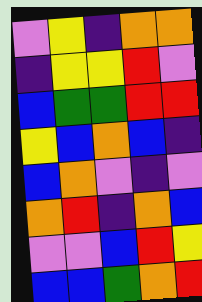[["violet", "yellow", "indigo", "orange", "orange"], ["indigo", "yellow", "yellow", "red", "violet"], ["blue", "green", "green", "red", "red"], ["yellow", "blue", "orange", "blue", "indigo"], ["blue", "orange", "violet", "indigo", "violet"], ["orange", "red", "indigo", "orange", "blue"], ["violet", "violet", "blue", "red", "yellow"], ["blue", "blue", "green", "orange", "red"]]